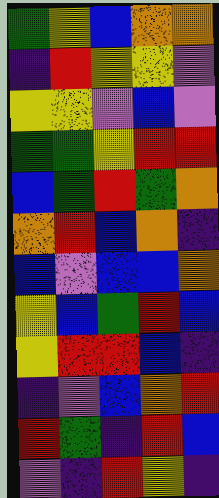[["green", "yellow", "blue", "orange", "orange"], ["indigo", "red", "yellow", "yellow", "violet"], ["yellow", "yellow", "violet", "blue", "violet"], ["green", "green", "yellow", "red", "red"], ["blue", "green", "red", "green", "orange"], ["orange", "red", "blue", "orange", "indigo"], ["blue", "violet", "blue", "blue", "orange"], ["yellow", "blue", "green", "red", "blue"], ["yellow", "red", "red", "blue", "indigo"], ["indigo", "violet", "blue", "orange", "red"], ["red", "green", "indigo", "red", "blue"], ["violet", "indigo", "red", "yellow", "indigo"]]